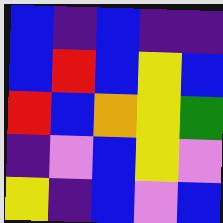[["blue", "indigo", "blue", "indigo", "indigo"], ["blue", "red", "blue", "yellow", "blue"], ["red", "blue", "orange", "yellow", "green"], ["indigo", "violet", "blue", "yellow", "violet"], ["yellow", "indigo", "blue", "violet", "blue"]]